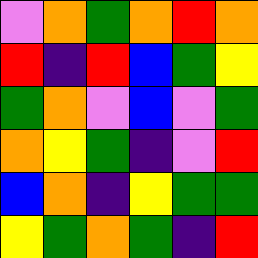[["violet", "orange", "green", "orange", "red", "orange"], ["red", "indigo", "red", "blue", "green", "yellow"], ["green", "orange", "violet", "blue", "violet", "green"], ["orange", "yellow", "green", "indigo", "violet", "red"], ["blue", "orange", "indigo", "yellow", "green", "green"], ["yellow", "green", "orange", "green", "indigo", "red"]]